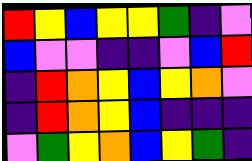[["red", "yellow", "blue", "yellow", "yellow", "green", "indigo", "violet"], ["blue", "violet", "violet", "indigo", "indigo", "violet", "blue", "red"], ["indigo", "red", "orange", "yellow", "blue", "yellow", "orange", "violet"], ["indigo", "red", "orange", "yellow", "blue", "indigo", "indigo", "indigo"], ["violet", "green", "yellow", "orange", "blue", "yellow", "green", "indigo"]]